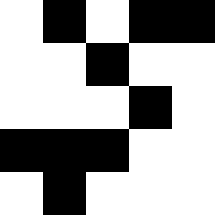[["white", "black", "white", "black", "black"], ["white", "white", "black", "white", "white"], ["white", "white", "white", "black", "white"], ["black", "black", "black", "white", "white"], ["white", "black", "white", "white", "white"]]